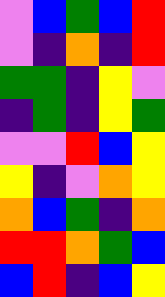[["violet", "blue", "green", "blue", "red"], ["violet", "indigo", "orange", "indigo", "red"], ["green", "green", "indigo", "yellow", "violet"], ["indigo", "green", "indigo", "yellow", "green"], ["violet", "violet", "red", "blue", "yellow"], ["yellow", "indigo", "violet", "orange", "yellow"], ["orange", "blue", "green", "indigo", "orange"], ["red", "red", "orange", "green", "blue"], ["blue", "red", "indigo", "blue", "yellow"]]